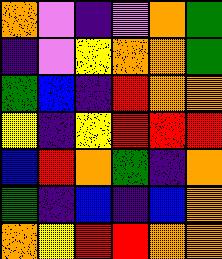[["orange", "violet", "indigo", "violet", "orange", "green"], ["indigo", "violet", "yellow", "orange", "orange", "green"], ["green", "blue", "indigo", "red", "orange", "orange"], ["yellow", "indigo", "yellow", "red", "red", "red"], ["blue", "red", "orange", "green", "indigo", "orange"], ["green", "indigo", "blue", "indigo", "blue", "orange"], ["orange", "yellow", "red", "red", "orange", "orange"]]